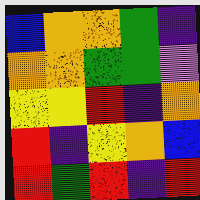[["blue", "orange", "orange", "green", "indigo"], ["orange", "orange", "green", "green", "violet"], ["yellow", "yellow", "red", "indigo", "orange"], ["red", "indigo", "yellow", "orange", "blue"], ["red", "green", "red", "indigo", "red"]]